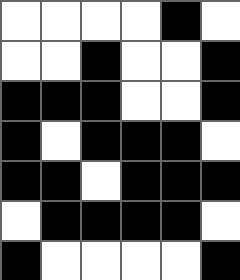[["white", "white", "white", "white", "black", "white"], ["white", "white", "black", "white", "white", "black"], ["black", "black", "black", "white", "white", "black"], ["black", "white", "black", "black", "black", "white"], ["black", "black", "white", "black", "black", "black"], ["white", "black", "black", "black", "black", "white"], ["black", "white", "white", "white", "white", "black"]]